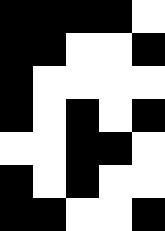[["black", "black", "black", "black", "white"], ["black", "black", "white", "white", "black"], ["black", "white", "white", "white", "white"], ["black", "white", "black", "white", "black"], ["white", "white", "black", "black", "white"], ["black", "white", "black", "white", "white"], ["black", "black", "white", "white", "black"]]